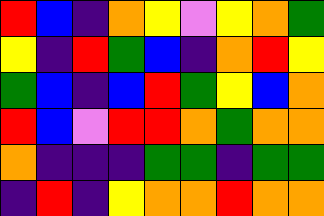[["red", "blue", "indigo", "orange", "yellow", "violet", "yellow", "orange", "green"], ["yellow", "indigo", "red", "green", "blue", "indigo", "orange", "red", "yellow"], ["green", "blue", "indigo", "blue", "red", "green", "yellow", "blue", "orange"], ["red", "blue", "violet", "red", "red", "orange", "green", "orange", "orange"], ["orange", "indigo", "indigo", "indigo", "green", "green", "indigo", "green", "green"], ["indigo", "red", "indigo", "yellow", "orange", "orange", "red", "orange", "orange"]]